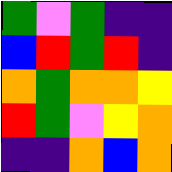[["green", "violet", "green", "indigo", "indigo"], ["blue", "red", "green", "red", "indigo"], ["orange", "green", "orange", "orange", "yellow"], ["red", "green", "violet", "yellow", "orange"], ["indigo", "indigo", "orange", "blue", "orange"]]